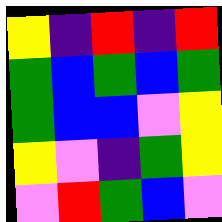[["yellow", "indigo", "red", "indigo", "red"], ["green", "blue", "green", "blue", "green"], ["green", "blue", "blue", "violet", "yellow"], ["yellow", "violet", "indigo", "green", "yellow"], ["violet", "red", "green", "blue", "violet"]]